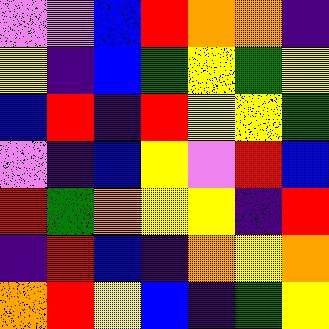[["violet", "violet", "blue", "red", "orange", "orange", "indigo"], ["yellow", "indigo", "blue", "green", "yellow", "green", "yellow"], ["blue", "red", "indigo", "red", "yellow", "yellow", "green"], ["violet", "indigo", "blue", "yellow", "violet", "red", "blue"], ["red", "green", "orange", "yellow", "yellow", "indigo", "red"], ["indigo", "red", "blue", "indigo", "orange", "yellow", "orange"], ["orange", "red", "yellow", "blue", "indigo", "green", "yellow"]]